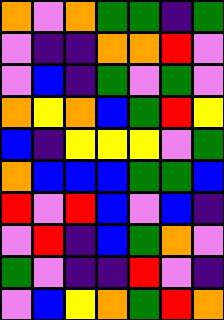[["orange", "violet", "orange", "green", "green", "indigo", "green"], ["violet", "indigo", "indigo", "orange", "orange", "red", "violet"], ["violet", "blue", "indigo", "green", "violet", "green", "violet"], ["orange", "yellow", "orange", "blue", "green", "red", "yellow"], ["blue", "indigo", "yellow", "yellow", "yellow", "violet", "green"], ["orange", "blue", "blue", "blue", "green", "green", "blue"], ["red", "violet", "red", "blue", "violet", "blue", "indigo"], ["violet", "red", "indigo", "blue", "green", "orange", "violet"], ["green", "violet", "indigo", "indigo", "red", "violet", "indigo"], ["violet", "blue", "yellow", "orange", "green", "red", "orange"]]